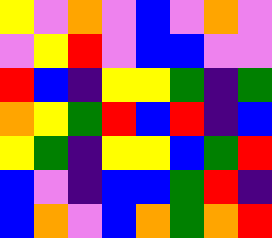[["yellow", "violet", "orange", "violet", "blue", "violet", "orange", "violet"], ["violet", "yellow", "red", "violet", "blue", "blue", "violet", "violet"], ["red", "blue", "indigo", "yellow", "yellow", "green", "indigo", "green"], ["orange", "yellow", "green", "red", "blue", "red", "indigo", "blue"], ["yellow", "green", "indigo", "yellow", "yellow", "blue", "green", "red"], ["blue", "violet", "indigo", "blue", "blue", "green", "red", "indigo"], ["blue", "orange", "violet", "blue", "orange", "green", "orange", "red"]]